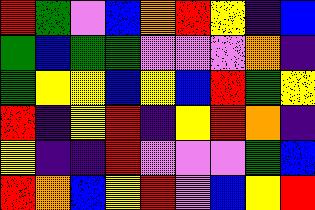[["red", "green", "violet", "blue", "orange", "red", "yellow", "indigo", "blue"], ["green", "blue", "green", "green", "violet", "violet", "violet", "orange", "indigo"], ["green", "yellow", "yellow", "blue", "yellow", "blue", "red", "green", "yellow"], ["red", "indigo", "yellow", "red", "indigo", "yellow", "red", "orange", "indigo"], ["yellow", "indigo", "indigo", "red", "violet", "violet", "violet", "green", "blue"], ["red", "orange", "blue", "yellow", "red", "violet", "blue", "yellow", "red"]]